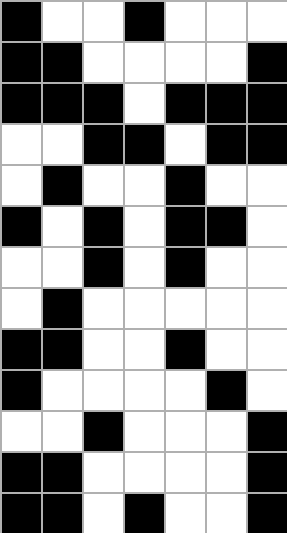[["black", "white", "white", "black", "white", "white", "white"], ["black", "black", "white", "white", "white", "white", "black"], ["black", "black", "black", "white", "black", "black", "black"], ["white", "white", "black", "black", "white", "black", "black"], ["white", "black", "white", "white", "black", "white", "white"], ["black", "white", "black", "white", "black", "black", "white"], ["white", "white", "black", "white", "black", "white", "white"], ["white", "black", "white", "white", "white", "white", "white"], ["black", "black", "white", "white", "black", "white", "white"], ["black", "white", "white", "white", "white", "black", "white"], ["white", "white", "black", "white", "white", "white", "black"], ["black", "black", "white", "white", "white", "white", "black"], ["black", "black", "white", "black", "white", "white", "black"]]